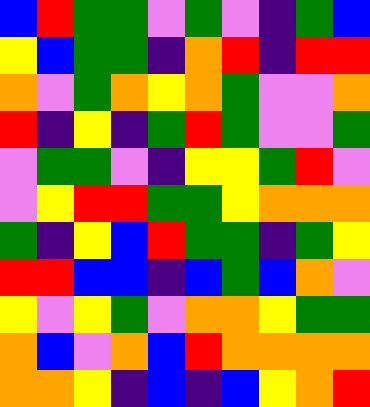[["blue", "red", "green", "green", "violet", "green", "violet", "indigo", "green", "blue"], ["yellow", "blue", "green", "green", "indigo", "orange", "red", "indigo", "red", "red"], ["orange", "violet", "green", "orange", "yellow", "orange", "green", "violet", "violet", "orange"], ["red", "indigo", "yellow", "indigo", "green", "red", "green", "violet", "violet", "green"], ["violet", "green", "green", "violet", "indigo", "yellow", "yellow", "green", "red", "violet"], ["violet", "yellow", "red", "red", "green", "green", "yellow", "orange", "orange", "orange"], ["green", "indigo", "yellow", "blue", "red", "green", "green", "indigo", "green", "yellow"], ["red", "red", "blue", "blue", "indigo", "blue", "green", "blue", "orange", "violet"], ["yellow", "violet", "yellow", "green", "violet", "orange", "orange", "yellow", "green", "green"], ["orange", "blue", "violet", "orange", "blue", "red", "orange", "orange", "orange", "orange"], ["orange", "orange", "yellow", "indigo", "blue", "indigo", "blue", "yellow", "orange", "red"]]